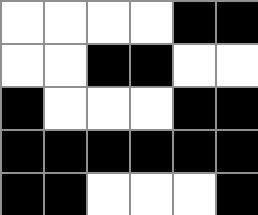[["white", "white", "white", "white", "black", "black"], ["white", "white", "black", "black", "white", "white"], ["black", "white", "white", "white", "black", "black"], ["black", "black", "black", "black", "black", "black"], ["black", "black", "white", "white", "white", "black"]]